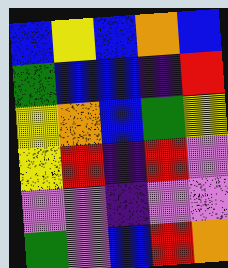[["blue", "yellow", "blue", "orange", "blue"], ["green", "blue", "blue", "indigo", "red"], ["yellow", "orange", "blue", "green", "yellow"], ["yellow", "red", "indigo", "red", "violet"], ["violet", "violet", "indigo", "violet", "violet"], ["green", "violet", "blue", "red", "orange"]]